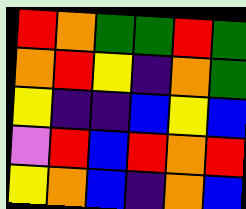[["red", "orange", "green", "green", "red", "green"], ["orange", "red", "yellow", "indigo", "orange", "green"], ["yellow", "indigo", "indigo", "blue", "yellow", "blue"], ["violet", "red", "blue", "red", "orange", "red"], ["yellow", "orange", "blue", "indigo", "orange", "blue"]]